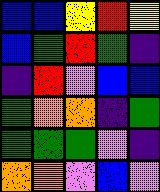[["blue", "blue", "yellow", "red", "yellow"], ["blue", "green", "red", "green", "indigo"], ["indigo", "red", "violet", "blue", "blue"], ["green", "orange", "orange", "indigo", "green"], ["green", "green", "green", "violet", "indigo"], ["orange", "orange", "violet", "blue", "violet"]]